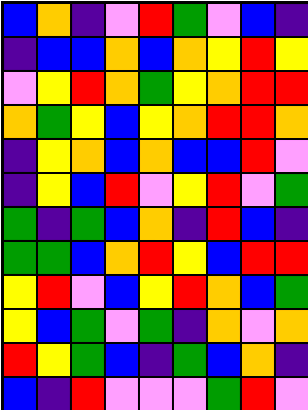[["blue", "orange", "indigo", "violet", "red", "green", "violet", "blue", "indigo"], ["indigo", "blue", "blue", "orange", "blue", "orange", "yellow", "red", "yellow"], ["violet", "yellow", "red", "orange", "green", "yellow", "orange", "red", "red"], ["orange", "green", "yellow", "blue", "yellow", "orange", "red", "red", "orange"], ["indigo", "yellow", "orange", "blue", "orange", "blue", "blue", "red", "violet"], ["indigo", "yellow", "blue", "red", "violet", "yellow", "red", "violet", "green"], ["green", "indigo", "green", "blue", "orange", "indigo", "red", "blue", "indigo"], ["green", "green", "blue", "orange", "red", "yellow", "blue", "red", "red"], ["yellow", "red", "violet", "blue", "yellow", "red", "orange", "blue", "green"], ["yellow", "blue", "green", "violet", "green", "indigo", "orange", "violet", "orange"], ["red", "yellow", "green", "blue", "indigo", "green", "blue", "orange", "indigo"], ["blue", "indigo", "red", "violet", "violet", "violet", "green", "red", "violet"]]